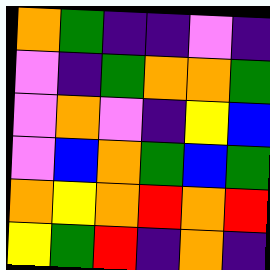[["orange", "green", "indigo", "indigo", "violet", "indigo"], ["violet", "indigo", "green", "orange", "orange", "green"], ["violet", "orange", "violet", "indigo", "yellow", "blue"], ["violet", "blue", "orange", "green", "blue", "green"], ["orange", "yellow", "orange", "red", "orange", "red"], ["yellow", "green", "red", "indigo", "orange", "indigo"]]